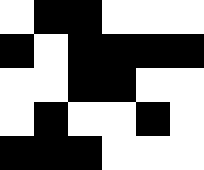[["white", "black", "black", "white", "white", "white"], ["black", "white", "black", "black", "black", "black"], ["white", "white", "black", "black", "white", "white"], ["white", "black", "white", "white", "black", "white"], ["black", "black", "black", "white", "white", "white"]]